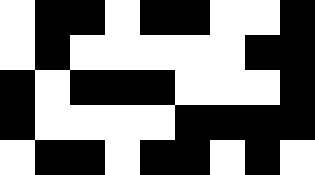[["white", "black", "black", "white", "black", "black", "white", "white", "black"], ["white", "black", "white", "white", "white", "white", "white", "black", "black"], ["black", "white", "black", "black", "black", "white", "white", "white", "black"], ["black", "white", "white", "white", "white", "black", "black", "black", "black"], ["white", "black", "black", "white", "black", "black", "white", "black", "white"]]